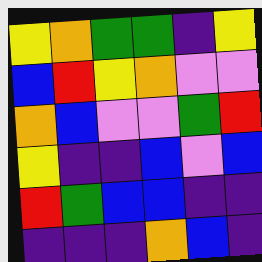[["yellow", "orange", "green", "green", "indigo", "yellow"], ["blue", "red", "yellow", "orange", "violet", "violet"], ["orange", "blue", "violet", "violet", "green", "red"], ["yellow", "indigo", "indigo", "blue", "violet", "blue"], ["red", "green", "blue", "blue", "indigo", "indigo"], ["indigo", "indigo", "indigo", "orange", "blue", "indigo"]]